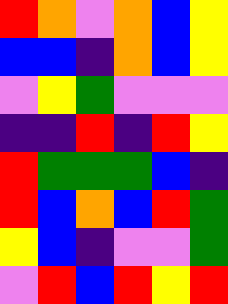[["red", "orange", "violet", "orange", "blue", "yellow"], ["blue", "blue", "indigo", "orange", "blue", "yellow"], ["violet", "yellow", "green", "violet", "violet", "violet"], ["indigo", "indigo", "red", "indigo", "red", "yellow"], ["red", "green", "green", "green", "blue", "indigo"], ["red", "blue", "orange", "blue", "red", "green"], ["yellow", "blue", "indigo", "violet", "violet", "green"], ["violet", "red", "blue", "red", "yellow", "red"]]